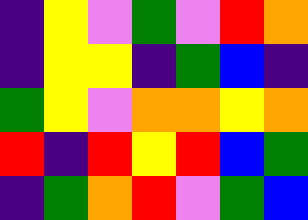[["indigo", "yellow", "violet", "green", "violet", "red", "orange"], ["indigo", "yellow", "yellow", "indigo", "green", "blue", "indigo"], ["green", "yellow", "violet", "orange", "orange", "yellow", "orange"], ["red", "indigo", "red", "yellow", "red", "blue", "green"], ["indigo", "green", "orange", "red", "violet", "green", "blue"]]